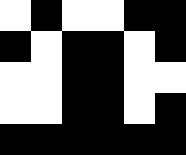[["white", "black", "white", "white", "black", "black"], ["black", "white", "black", "black", "white", "black"], ["white", "white", "black", "black", "white", "white"], ["white", "white", "black", "black", "white", "black"], ["black", "black", "black", "black", "black", "black"]]